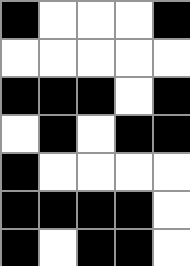[["black", "white", "white", "white", "black"], ["white", "white", "white", "white", "white"], ["black", "black", "black", "white", "black"], ["white", "black", "white", "black", "black"], ["black", "white", "white", "white", "white"], ["black", "black", "black", "black", "white"], ["black", "white", "black", "black", "white"]]